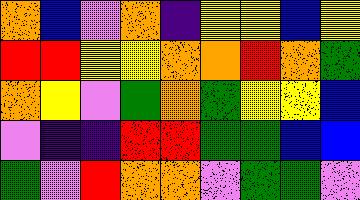[["orange", "blue", "violet", "orange", "indigo", "yellow", "yellow", "blue", "yellow"], ["red", "red", "yellow", "yellow", "orange", "orange", "red", "orange", "green"], ["orange", "yellow", "violet", "green", "orange", "green", "yellow", "yellow", "blue"], ["violet", "indigo", "indigo", "red", "red", "green", "green", "blue", "blue"], ["green", "violet", "red", "orange", "orange", "violet", "green", "green", "violet"]]